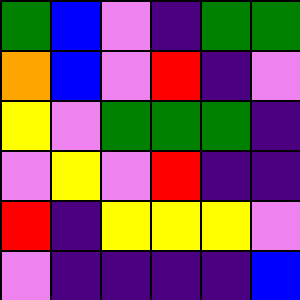[["green", "blue", "violet", "indigo", "green", "green"], ["orange", "blue", "violet", "red", "indigo", "violet"], ["yellow", "violet", "green", "green", "green", "indigo"], ["violet", "yellow", "violet", "red", "indigo", "indigo"], ["red", "indigo", "yellow", "yellow", "yellow", "violet"], ["violet", "indigo", "indigo", "indigo", "indigo", "blue"]]